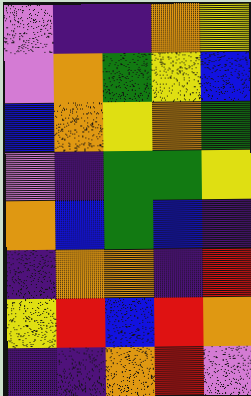[["violet", "indigo", "indigo", "orange", "yellow"], ["violet", "orange", "green", "yellow", "blue"], ["blue", "orange", "yellow", "orange", "green"], ["violet", "indigo", "green", "green", "yellow"], ["orange", "blue", "green", "blue", "indigo"], ["indigo", "orange", "orange", "indigo", "red"], ["yellow", "red", "blue", "red", "orange"], ["indigo", "indigo", "orange", "red", "violet"]]